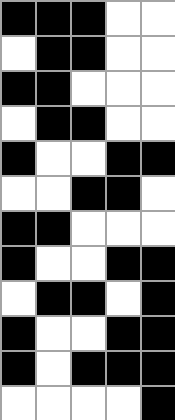[["black", "black", "black", "white", "white"], ["white", "black", "black", "white", "white"], ["black", "black", "white", "white", "white"], ["white", "black", "black", "white", "white"], ["black", "white", "white", "black", "black"], ["white", "white", "black", "black", "white"], ["black", "black", "white", "white", "white"], ["black", "white", "white", "black", "black"], ["white", "black", "black", "white", "black"], ["black", "white", "white", "black", "black"], ["black", "white", "black", "black", "black"], ["white", "white", "white", "white", "black"]]